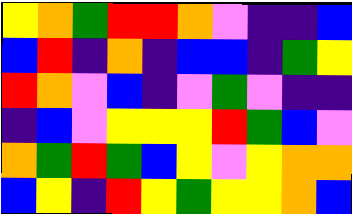[["yellow", "orange", "green", "red", "red", "orange", "violet", "indigo", "indigo", "blue"], ["blue", "red", "indigo", "orange", "indigo", "blue", "blue", "indigo", "green", "yellow"], ["red", "orange", "violet", "blue", "indigo", "violet", "green", "violet", "indigo", "indigo"], ["indigo", "blue", "violet", "yellow", "yellow", "yellow", "red", "green", "blue", "violet"], ["orange", "green", "red", "green", "blue", "yellow", "violet", "yellow", "orange", "orange"], ["blue", "yellow", "indigo", "red", "yellow", "green", "yellow", "yellow", "orange", "blue"]]